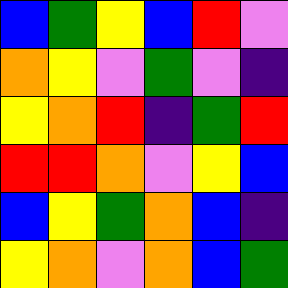[["blue", "green", "yellow", "blue", "red", "violet"], ["orange", "yellow", "violet", "green", "violet", "indigo"], ["yellow", "orange", "red", "indigo", "green", "red"], ["red", "red", "orange", "violet", "yellow", "blue"], ["blue", "yellow", "green", "orange", "blue", "indigo"], ["yellow", "orange", "violet", "orange", "blue", "green"]]